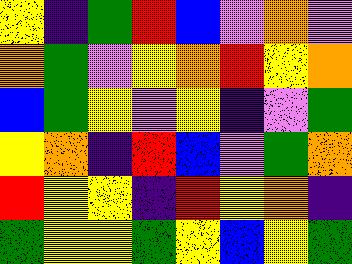[["yellow", "indigo", "green", "red", "blue", "violet", "orange", "violet"], ["orange", "green", "violet", "yellow", "orange", "red", "yellow", "orange"], ["blue", "green", "yellow", "violet", "yellow", "indigo", "violet", "green"], ["yellow", "orange", "indigo", "red", "blue", "violet", "green", "orange"], ["red", "yellow", "yellow", "indigo", "red", "yellow", "orange", "indigo"], ["green", "yellow", "yellow", "green", "yellow", "blue", "yellow", "green"]]